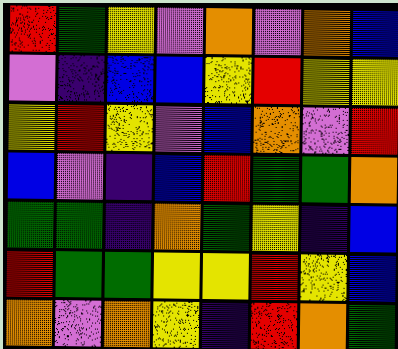[["red", "green", "yellow", "violet", "orange", "violet", "orange", "blue"], ["violet", "indigo", "blue", "blue", "yellow", "red", "yellow", "yellow"], ["yellow", "red", "yellow", "violet", "blue", "orange", "violet", "red"], ["blue", "violet", "indigo", "blue", "red", "green", "green", "orange"], ["green", "green", "indigo", "orange", "green", "yellow", "indigo", "blue"], ["red", "green", "green", "yellow", "yellow", "red", "yellow", "blue"], ["orange", "violet", "orange", "yellow", "indigo", "red", "orange", "green"]]